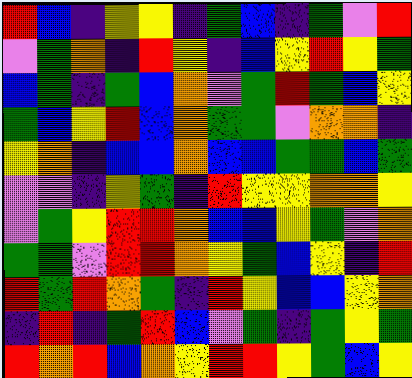[["red", "blue", "indigo", "yellow", "yellow", "indigo", "green", "blue", "indigo", "green", "violet", "red"], ["violet", "green", "orange", "indigo", "red", "yellow", "indigo", "blue", "yellow", "red", "yellow", "green"], ["blue", "green", "indigo", "green", "blue", "orange", "violet", "green", "red", "green", "blue", "yellow"], ["green", "blue", "yellow", "red", "blue", "orange", "green", "green", "violet", "orange", "orange", "indigo"], ["yellow", "orange", "indigo", "blue", "blue", "orange", "blue", "blue", "green", "green", "blue", "green"], ["violet", "violet", "indigo", "yellow", "green", "indigo", "red", "yellow", "yellow", "orange", "orange", "yellow"], ["violet", "green", "yellow", "red", "red", "orange", "blue", "blue", "yellow", "green", "violet", "orange"], ["green", "green", "violet", "red", "red", "orange", "yellow", "green", "blue", "yellow", "indigo", "red"], ["red", "green", "red", "orange", "green", "indigo", "red", "yellow", "blue", "blue", "yellow", "orange"], ["indigo", "red", "indigo", "green", "red", "blue", "violet", "green", "indigo", "green", "yellow", "green"], ["red", "orange", "red", "blue", "orange", "yellow", "red", "red", "yellow", "green", "blue", "yellow"]]